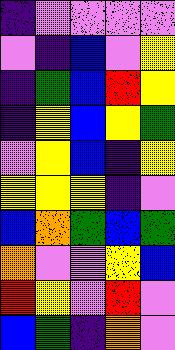[["indigo", "violet", "violet", "violet", "violet"], ["violet", "indigo", "blue", "violet", "yellow"], ["indigo", "green", "blue", "red", "yellow"], ["indigo", "yellow", "blue", "yellow", "green"], ["violet", "yellow", "blue", "indigo", "yellow"], ["yellow", "yellow", "yellow", "indigo", "violet"], ["blue", "orange", "green", "blue", "green"], ["orange", "violet", "violet", "yellow", "blue"], ["red", "yellow", "violet", "red", "violet"], ["blue", "green", "indigo", "orange", "violet"]]